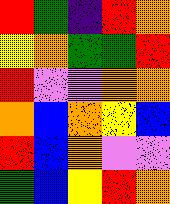[["red", "green", "indigo", "red", "orange"], ["yellow", "orange", "green", "green", "red"], ["red", "violet", "violet", "orange", "orange"], ["orange", "blue", "orange", "yellow", "blue"], ["red", "blue", "orange", "violet", "violet"], ["green", "blue", "yellow", "red", "orange"]]